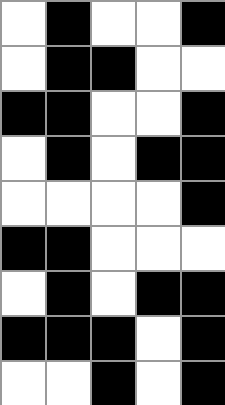[["white", "black", "white", "white", "black"], ["white", "black", "black", "white", "white"], ["black", "black", "white", "white", "black"], ["white", "black", "white", "black", "black"], ["white", "white", "white", "white", "black"], ["black", "black", "white", "white", "white"], ["white", "black", "white", "black", "black"], ["black", "black", "black", "white", "black"], ["white", "white", "black", "white", "black"]]